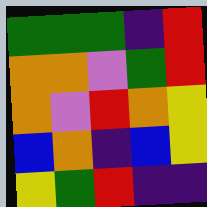[["green", "green", "green", "indigo", "red"], ["orange", "orange", "violet", "green", "red"], ["orange", "violet", "red", "orange", "yellow"], ["blue", "orange", "indigo", "blue", "yellow"], ["yellow", "green", "red", "indigo", "indigo"]]